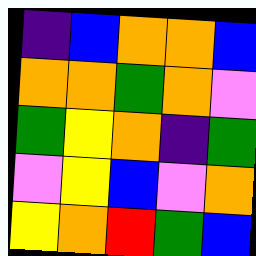[["indigo", "blue", "orange", "orange", "blue"], ["orange", "orange", "green", "orange", "violet"], ["green", "yellow", "orange", "indigo", "green"], ["violet", "yellow", "blue", "violet", "orange"], ["yellow", "orange", "red", "green", "blue"]]